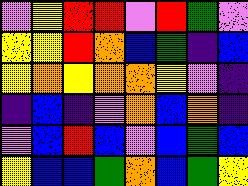[["violet", "yellow", "red", "red", "violet", "red", "green", "violet"], ["yellow", "yellow", "red", "orange", "blue", "green", "indigo", "blue"], ["yellow", "orange", "yellow", "orange", "orange", "yellow", "violet", "indigo"], ["indigo", "blue", "indigo", "violet", "orange", "blue", "orange", "indigo"], ["violet", "blue", "red", "blue", "violet", "blue", "green", "blue"], ["yellow", "blue", "blue", "green", "orange", "blue", "green", "yellow"]]